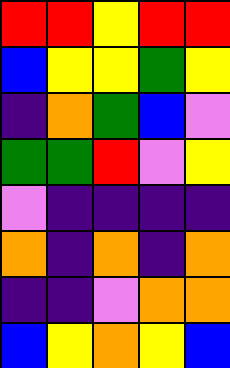[["red", "red", "yellow", "red", "red"], ["blue", "yellow", "yellow", "green", "yellow"], ["indigo", "orange", "green", "blue", "violet"], ["green", "green", "red", "violet", "yellow"], ["violet", "indigo", "indigo", "indigo", "indigo"], ["orange", "indigo", "orange", "indigo", "orange"], ["indigo", "indigo", "violet", "orange", "orange"], ["blue", "yellow", "orange", "yellow", "blue"]]